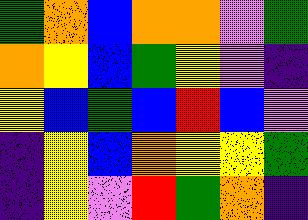[["green", "orange", "blue", "orange", "orange", "violet", "green"], ["orange", "yellow", "blue", "green", "yellow", "violet", "indigo"], ["yellow", "blue", "green", "blue", "red", "blue", "violet"], ["indigo", "yellow", "blue", "orange", "yellow", "yellow", "green"], ["indigo", "yellow", "violet", "red", "green", "orange", "indigo"]]